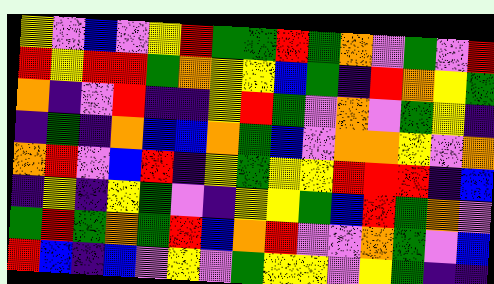[["yellow", "violet", "blue", "violet", "yellow", "red", "green", "green", "red", "green", "orange", "violet", "green", "violet", "red"], ["red", "yellow", "red", "red", "green", "orange", "yellow", "yellow", "blue", "green", "indigo", "red", "orange", "yellow", "green"], ["orange", "indigo", "violet", "red", "indigo", "indigo", "yellow", "red", "green", "violet", "orange", "violet", "green", "yellow", "indigo"], ["indigo", "green", "indigo", "orange", "blue", "blue", "orange", "green", "blue", "violet", "orange", "orange", "yellow", "violet", "orange"], ["orange", "red", "violet", "blue", "red", "indigo", "yellow", "green", "yellow", "yellow", "red", "red", "red", "indigo", "blue"], ["indigo", "yellow", "indigo", "yellow", "green", "violet", "indigo", "yellow", "yellow", "green", "blue", "red", "green", "orange", "violet"], ["green", "red", "green", "orange", "green", "red", "blue", "orange", "red", "violet", "violet", "orange", "green", "violet", "blue"], ["red", "blue", "indigo", "blue", "violet", "yellow", "violet", "green", "yellow", "yellow", "violet", "yellow", "green", "indigo", "indigo"]]